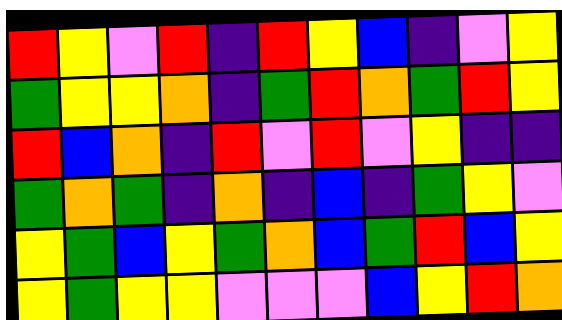[["red", "yellow", "violet", "red", "indigo", "red", "yellow", "blue", "indigo", "violet", "yellow"], ["green", "yellow", "yellow", "orange", "indigo", "green", "red", "orange", "green", "red", "yellow"], ["red", "blue", "orange", "indigo", "red", "violet", "red", "violet", "yellow", "indigo", "indigo"], ["green", "orange", "green", "indigo", "orange", "indigo", "blue", "indigo", "green", "yellow", "violet"], ["yellow", "green", "blue", "yellow", "green", "orange", "blue", "green", "red", "blue", "yellow"], ["yellow", "green", "yellow", "yellow", "violet", "violet", "violet", "blue", "yellow", "red", "orange"]]